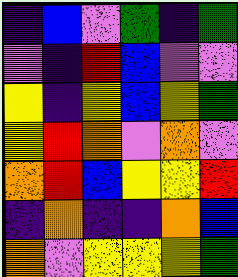[["indigo", "blue", "violet", "green", "indigo", "green"], ["violet", "indigo", "red", "blue", "violet", "violet"], ["yellow", "indigo", "yellow", "blue", "yellow", "green"], ["yellow", "red", "orange", "violet", "orange", "violet"], ["orange", "red", "blue", "yellow", "yellow", "red"], ["indigo", "orange", "indigo", "indigo", "orange", "blue"], ["orange", "violet", "yellow", "yellow", "yellow", "green"]]